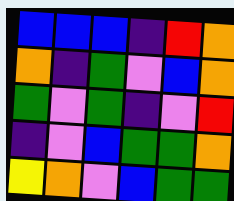[["blue", "blue", "blue", "indigo", "red", "orange"], ["orange", "indigo", "green", "violet", "blue", "orange"], ["green", "violet", "green", "indigo", "violet", "red"], ["indigo", "violet", "blue", "green", "green", "orange"], ["yellow", "orange", "violet", "blue", "green", "green"]]